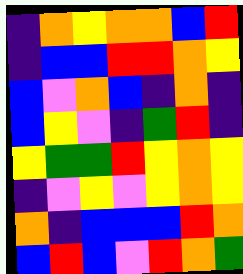[["indigo", "orange", "yellow", "orange", "orange", "blue", "red"], ["indigo", "blue", "blue", "red", "red", "orange", "yellow"], ["blue", "violet", "orange", "blue", "indigo", "orange", "indigo"], ["blue", "yellow", "violet", "indigo", "green", "red", "indigo"], ["yellow", "green", "green", "red", "yellow", "orange", "yellow"], ["indigo", "violet", "yellow", "violet", "yellow", "orange", "yellow"], ["orange", "indigo", "blue", "blue", "blue", "red", "orange"], ["blue", "red", "blue", "violet", "red", "orange", "green"]]